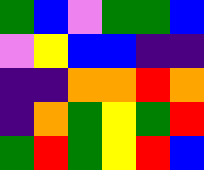[["green", "blue", "violet", "green", "green", "blue"], ["violet", "yellow", "blue", "blue", "indigo", "indigo"], ["indigo", "indigo", "orange", "orange", "red", "orange"], ["indigo", "orange", "green", "yellow", "green", "red"], ["green", "red", "green", "yellow", "red", "blue"]]